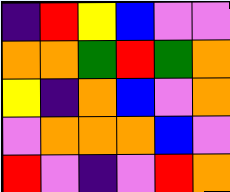[["indigo", "red", "yellow", "blue", "violet", "violet"], ["orange", "orange", "green", "red", "green", "orange"], ["yellow", "indigo", "orange", "blue", "violet", "orange"], ["violet", "orange", "orange", "orange", "blue", "violet"], ["red", "violet", "indigo", "violet", "red", "orange"]]